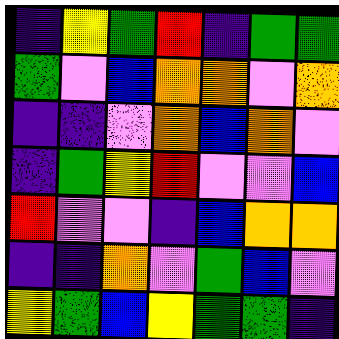[["indigo", "yellow", "green", "red", "indigo", "green", "green"], ["green", "violet", "blue", "orange", "orange", "violet", "orange"], ["indigo", "indigo", "violet", "orange", "blue", "orange", "violet"], ["indigo", "green", "yellow", "red", "violet", "violet", "blue"], ["red", "violet", "violet", "indigo", "blue", "orange", "orange"], ["indigo", "indigo", "orange", "violet", "green", "blue", "violet"], ["yellow", "green", "blue", "yellow", "green", "green", "indigo"]]